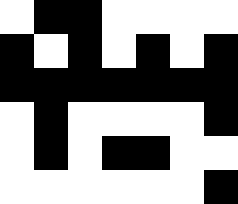[["white", "black", "black", "white", "white", "white", "white"], ["black", "white", "black", "white", "black", "white", "black"], ["black", "black", "black", "black", "black", "black", "black"], ["white", "black", "white", "white", "white", "white", "black"], ["white", "black", "white", "black", "black", "white", "white"], ["white", "white", "white", "white", "white", "white", "black"]]